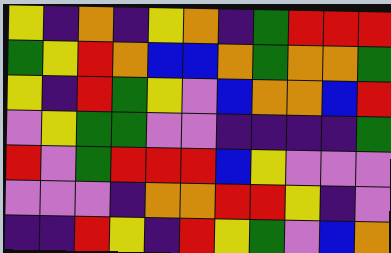[["yellow", "indigo", "orange", "indigo", "yellow", "orange", "indigo", "green", "red", "red", "red"], ["green", "yellow", "red", "orange", "blue", "blue", "orange", "green", "orange", "orange", "green"], ["yellow", "indigo", "red", "green", "yellow", "violet", "blue", "orange", "orange", "blue", "red"], ["violet", "yellow", "green", "green", "violet", "violet", "indigo", "indigo", "indigo", "indigo", "green"], ["red", "violet", "green", "red", "red", "red", "blue", "yellow", "violet", "violet", "violet"], ["violet", "violet", "violet", "indigo", "orange", "orange", "red", "red", "yellow", "indigo", "violet"], ["indigo", "indigo", "red", "yellow", "indigo", "red", "yellow", "green", "violet", "blue", "orange"]]